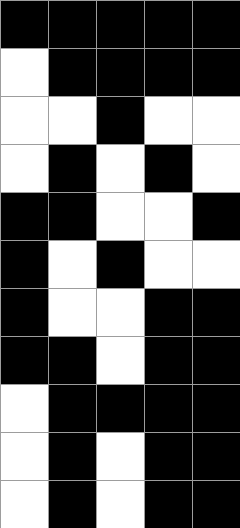[["black", "black", "black", "black", "black"], ["white", "black", "black", "black", "black"], ["white", "white", "black", "white", "white"], ["white", "black", "white", "black", "white"], ["black", "black", "white", "white", "black"], ["black", "white", "black", "white", "white"], ["black", "white", "white", "black", "black"], ["black", "black", "white", "black", "black"], ["white", "black", "black", "black", "black"], ["white", "black", "white", "black", "black"], ["white", "black", "white", "black", "black"]]